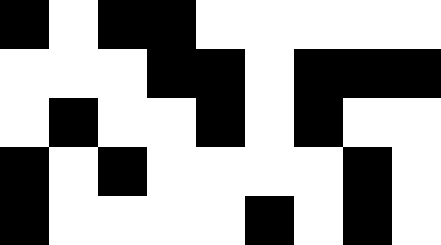[["black", "white", "black", "black", "white", "white", "white", "white", "white"], ["white", "white", "white", "black", "black", "white", "black", "black", "black"], ["white", "black", "white", "white", "black", "white", "black", "white", "white"], ["black", "white", "black", "white", "white", "white", "white", "black", "white"], ["black", "white", "white", "white", "white", "black", "white", "black", "white"]]